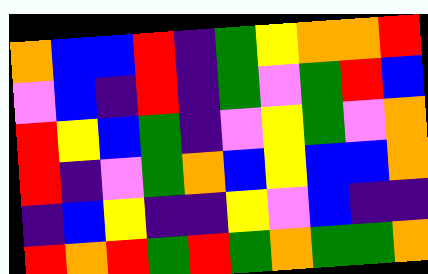[["orange", "blue", "blue", "red", "indigo", "green", "yellow", "orange", "orange", "red"], ["violet", "blue", "indigo", "red", "indigo", "green", "violet", "green", "red", "blue"], ["red", "yellow", "blue", "green", "indigo", "violet", "yellow", "green", "violet", "orange"], ["red", "indigo", "violet", "green", "orange", "blue", "yellow", "blue", "blue", "orange"], ["indigo", "blue", "yellow", "indigo", "indigo", "yellow", "violet", "blue", "indigo", "indigo"], ["red", "orange", "red", "green", "red", "green", "orange", "green", "green", "orange"]]